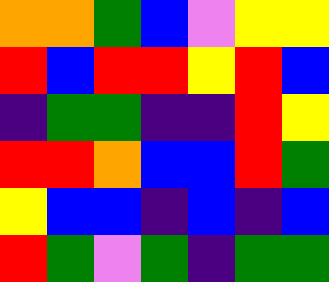[["orange", "orange", "green", "blue", "violet", "yellow", "yellow"], ["red", "blue", "red", "red", "yellow", "red", "blue"], ["indigo", "green", "green", "indigo", "indigo", "red", "yellow"], ["red", "red", "orange", "blue", "blue", "red", "green"], ["yellow", "blue", "blue", "indigo", "blue", "indigo", "blue"], ["red", "green", "violet", "green", "indigo", "green", "green"]]